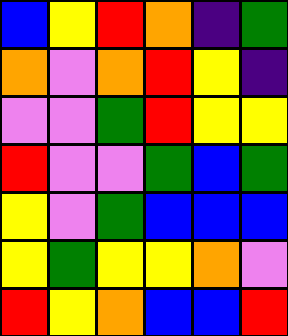[["blue", "yellow", "red", "orange", "indigo", "green"], ["orange", "violet", "orange", "red", "yellow", "indigo"], ["violet", "violet", "green", "red", "yellow", "yellow"], ["red", "violet", "violet", "green", "blue", "green"], ["yellow", "violet", "green", "blue", "blue", "blue"], ["yellow", "green", "yellow", "yellow", "orange", "violet"], ["red", "yellow", "orange", "blue", "blue", "red"]]